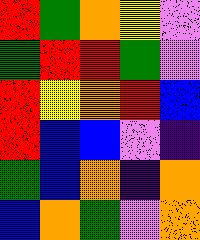[["red", "green", "orange", "yellow", "violet"], ["green", "red", "red", "green", "violet"], ["red", "yellow", "orange", "red", "blue"], ["red", "blue", "blue", "violet", "indigo"], ["green", "blue", "orange", "indigo", "orange"], ["blue", "orange", "green", "violet", "orange"]]